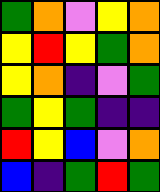[["green", "orange", "violet", "yellow", "orange"], ["yellow", "red", "yellow", "green", "orange"], ["yellow", "orange", "indigo", "violet", "green"], ["green", "yellow", "green", "indigo", "indigo"], ["red", "yellow", "blue", "violet", "orange"], ["blue", "indigo", "green", "red", "green"]]